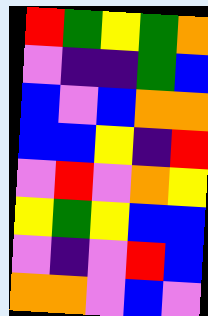[["red", "green", "yellow", "green", "orange"], ["violet", "indigo", "indigo", "green", "blue"], ["blue", "violet", "blue", "orange", "orange"], ["blue", "blue", "yellow", "indigo", "red"], ["violet", "red", "violet", "orange", "yellow"], ["yellow", "green", "yellow", "blue", "blue"], ["violet", "indigo", "violet", "red", "blue"], ["orange", "orange", "violet", "blue", "violet"]]